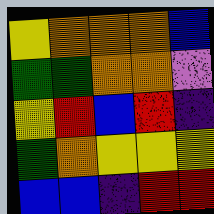[["yellow", "orange", "orange", "orange", "blue"], ["green", "green", "orange", "orange", "violet"], ["yellow", "red", "blue", "red", "indigo"], ["green", "orange", "yellow", "yellow", "yellow"], ["blue", "blue", "indigo", "red", "red"]]